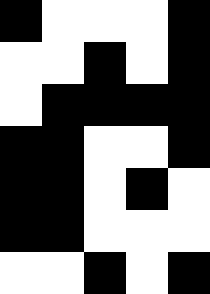[["black", "white", "white", "white", "black"], ["white", "white", "black", "white", "black"], ["white", "black", "black", "black", "black"], ["black", "black", "white", "white", "black"], ["black", "black", "white", "black", "white"], ["black", "black", "white", "white", "white"], ["white", "white", "black", "white", "black"]]